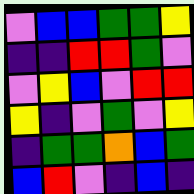[["violet", "blue", "blue", "green", "green", "yellow"], ["indigo", "indigo", "red", "red", "green", "violet"], ["violet", "yellow", "blue", "violet", "red", "red"], ["yellow", "indigo", "violet", "green", "violet", "yellow"], ["indigo", "green", "green", "orange", "blue", "green"], ["blue", "red", "violet", "indigo", "blue", "indigo"]]